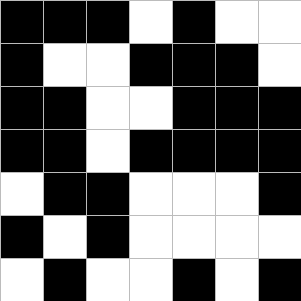[["black", "black", "black", "white", "black", "white", "white"], ["black", "white", "white", "black", "black", "black", "white"], ["black", "black", "white", "white", "black", "black", "black"], ["black", "black", "white", "black", "black", "black", "black"], ["white", "black", "black", "white", "white", "white", "black"], ["black", "white", "black", "white", "white", "white", "white"], ["white", "black", "white", "white", "black", "white", "black"]]